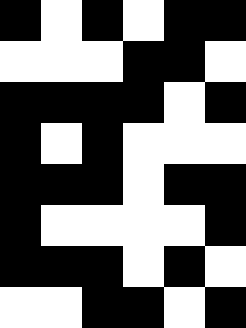[["black", "white", "black", "white", "black", "black"], ["white", "white", "white", "black", "black", "white"], ["black", "black", "black", "black", "white", "black"], ["black", "white", "black", "white", "white", "white"], ["black", "black", "black", "white", "black", "black"], ["black", "white", "white", "white", "white", "black"], ["black", "black", "black", "white", "black", "white"], ["white", "white", "black", "black", "white", "black"]]